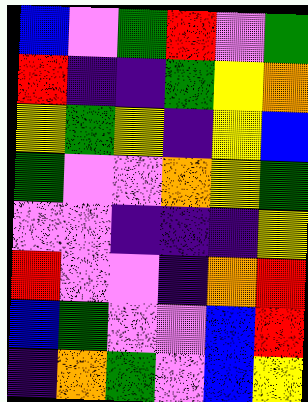[["blue", "violet", "green", "red", "violet", "green"], ["red", "indigo", "indigo", "green", "yellow", "orange"], ["yellow", "green", "yellow", "indigo", "yellow", "blue"], ["green", "violet", "violet", "orange", "yellow", "green"], ["violet", "violet", "indigo", "indigo", "indigo", "yellow"], ["red", "violet", "violet", "indigo", "orange", "red"], ["blue", "green", "violet", "violet", "blue", "red"], ["indigo", "orange", "green", "violet", "blue", "yellow"]]